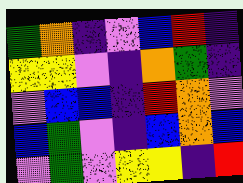[["green", "orange", "indigo", "violet", "blue", "red", "indigo"], ["yellow", "yellow", "violet", "indigo", "orange", "green", "indigo"], ["violet", "blue", "blue", "indigo", "red", "orange", "violet"], ["blue", "green", "violet", "indigo", "blue", "orange", "blue"], ["violet", "green", "violet", "yellow", "yellow", "indigo", "red"]]